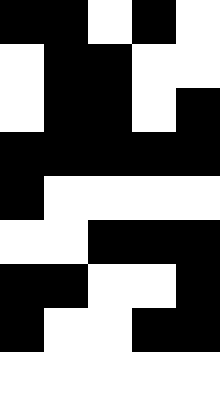[["black", "black", "white", "black", "white"], ["white", "black", "black", "white", "white"], ["white", "black", "black", "white", "black"], ["black", "black", "black", "black", "black"], ["black", "white", "white", "white", "white"], ["white", "white", "black", "black", "black"], ["black", "black", "white", "white", "black"], ["black", "white", "white", "black", "black"], ["white", "white", "white", "white", "white"]]